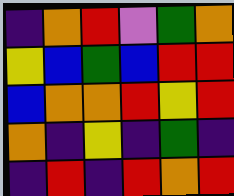[["indigo", "orange", "red", "violet", "green", "orange"], ["yellow", "blue", "green", "blue", "red", "red"], ["blue", "orange", "orange", "red", "yellow", "red"], ["orange", "indigo", "yellow", "indigo", "green", "indigo"], ["indigo", "red", "indigo", "red", "orange", "red"]]